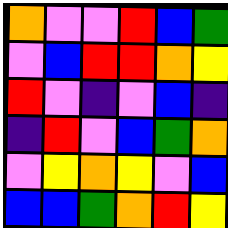[["orange", "violet", "violet", "red", "blue", "green"], ["violet", "blue", "red", "red", "orange", "yellow"], ["red", "violet", "indigo", "violet", "blue", "indigo"], ["indigo", "red", "violet", "blue", "green", "orange"], ["violet", "yellow", "orange", "yellow", "violet", "blue"], ["blue", "blue", "green", "orange", "red", "yellow"]]